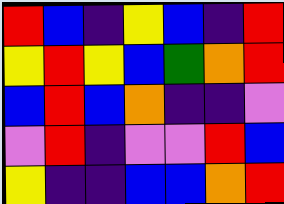[["red", "blue", "indigo", "yellow", "blue", "indigo", "red"], ["yellow", "red", "yellow", "blue", "green", "orange", "red"], ["blue", "red", "blue", "orange", "indigo", "indigo", "violet"], ["violet", "red", "indigo", "violet", "violet", "red", "blue"], ["yellow", "indigo", "indigo", "blue", "blue", "orange", "red"]]